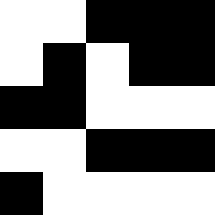[["white", "white", "black", "black", "black"], ["white", "black", "white", "black", "black"], ["black", "black", "white", "white", "white"], ["white", "white", "black", "black", "black"], ["black", "white", "white", "white", "white"]]